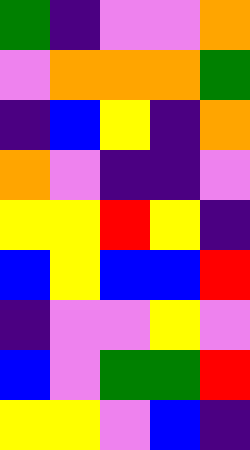[["green", "indigo", "violet", "violet", "orange"], ["violet", "orange", "orange", "orange", "green"], ["indigo", "blue", "yellow", "indigo", "orange"], ["orange", "violet", "indigo", "indigo", "violet"], ["yellow", "yellow", "red", "yellow", "indigo"], ["blue", "yellow", "blue", "blue", "red"], ["indigo", "violet", "violet", "yellow", "violet"], ["blue", "violet", "green", "green", "red"], ["yellow", "yellow", "violet", "blue", "indigo"]]